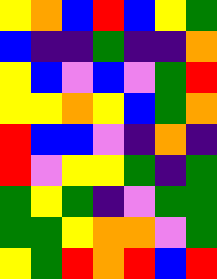[["yellow", "orange", "blue", "red", "blue", "yellow", "green"], ["blue", "indigo", "indigo", "green", "indigo", "indigo", "orange"], ["yellow", "blue", "violet", "blue", "violet", "green", "red"], ["yellow", "yellow", "orange", "yellow", "blue", "green", "orange"], ["red", "blue", "blue", "violet", "indigo", "orange", "indigo"], ["red", "violet", "yellow", "yellow", "green", "indigo", "green"], ["green", "yellow", "green", "indigo", "violet", "green", "green"], ["green", "green", "yellow", "orange", "orange", "violet", "green"], ["yellow", "green", "red", "orange", "red", "blue", "red"]]